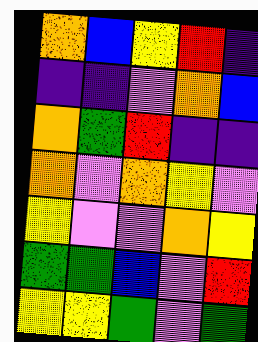[["orange", "blue", "yellow", "red", "indigo"], ["indigo", "indigo", "violet", "orange", "blue"], ["orange", "green", "red", "indigo", "indigo"], ["orange", "violet", "orange", "yellow", "violet"], ["yellow", "violet", "violet", "orange", "yellow"], ["green", "green", "blue", "violet", "red"], ["yellow", "yellow", "green", "violet", "green"]]